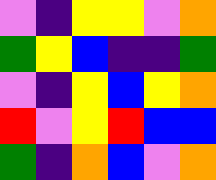[["violet", "indigo", "yellow", "yellow", "violet", "orange"], ["green", "yellow", "blue", "indigo", "indigo", "green"], ["violet", "indigo", "yellow", "blue", "yellow", "orange"], ["red", "violet", "yellow", "red", "blue", "blue"], ["green", "indigo", "orange", "blue", "violet", "orange"]]